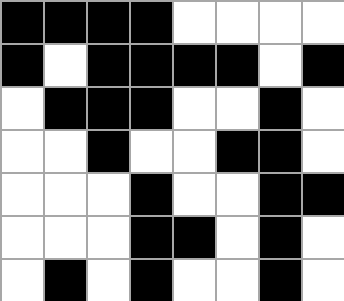[["black", "black", "black", "black", "white", "white", "white", "white"], ["black", "white", "black", "black", "black", "black", "white", "black"], ["white", "black", "black", "black", "white", "white", "black", "white"], ["white", "white", "black", "white", "white", "black", "black", "white"], ["white", "white", "white", "black", "white", "white", "black", "black"], ["white", "white", "white", "black", "black", "white", "black", "white"], ["white", "black", "white", "black", "white", "white", "black", "white"]]